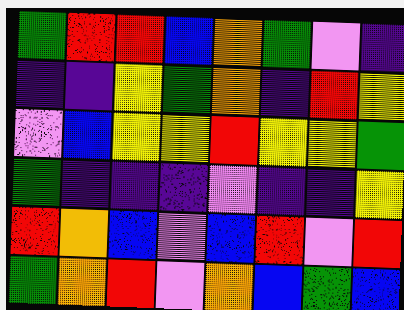[["green", "red", "red", "blue", "orange", "green", "violet", "indigo"], ["indigo", "indigo", "yellow", "green", "orange", "indigo", "red", "yellow"], ["violet", "blue", "yellow", "yellow", "red", "yellow", "yellow", "green"], ["green", "indigo", "indigo", "indigo", "violet", "indigo", "indigo", "yellow"], ["red", "orange", "blue", "violet", "blue", "red", "violet", "red"], ["green", "orange", "red", "violet", "orange", "blue", "green", "blue"]]